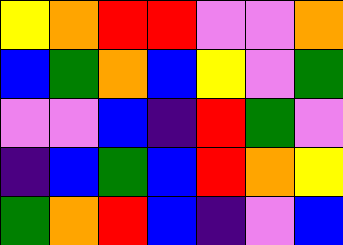[["yellow", "orange", "red", "red", "violet", "violet", "orange"], ["blue", "green", "orange", "blue", "yellow", "violet", "green"], ["violet", "violet", "blue", "indigo", "red", "green", "violet"], ["indigo", "blue", "green", "blue", "red", "orange", "yellow"], ["green", "orange", "red", "blue", "indigo", "violet", "blue"]]